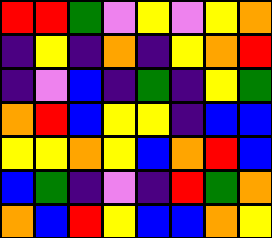[["red", "red", "green", "violet", "yellow", "violet", "yellow", "orange"], ["indigo", "yellow", "indigo", "orange", "indigo", "yellow", "orange", "red"], ["indigo", "violet", "blue", "indigo", "green", "indigo", "yellow", "green"], ["orange", "red", "blue", "yellow", "yellow", "indigo", "blue", "blue"], ["yellow", "yellow", "orange", "yellow", "blue", "orange", "red", "blue"], ["blue", "green", "indigo", "violet", "indigo", "red", "green", "orange"], ["orange", "blue", "red", "yellow", "blue", "blue", "orange", "yellow"]]